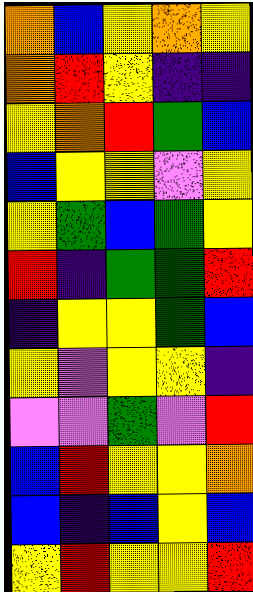[["orange", "blue", "yellow", "orange", "yellow"], ["orange", "red", "yellow", "indigo", "indigo"], ["yellow", "orange", "red", "green", "blue"], ["blue", "yellow", "yellow", "violet", "yellow"], ["yellow", "green", "blue", "green", "yellow"], ["red", "indigo", "green", "green", "red"], ["indigo", "yellow", "yellow", "green", "blue"], ["yellow", "violet", "yellow", "yellow", "indigo"], ["violet", "violet", "green", "violet", "red"], ["blue", "red", "yellow", "yellow", "orange"], ["blue", "indigo", "blue", "yellow", "blue"], ["yellow", "red", "yellow", "yellow", "red"]]